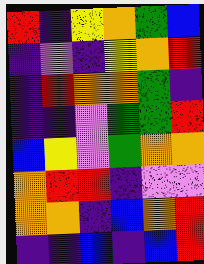[["red", "indigo", "yellow", "orange", "green", "blue"], ["indigo", "violet", "indigo", "yellow", "orange", "red"], ["indigo", "red", "orange", "orange", "green", "indigo"], ["indigo", "indigo", "violet", "green", "green", "red"], ["blue", "yellow", "violet", "green", "orange", "orange"], ["orange", "red", "red", "indigo", "violet", "violet"], ["orange", "orange", "indigo", "blue", "orange", "red"], ["indigo", "indigo", "blue", "indigo", "blue", "red"]]